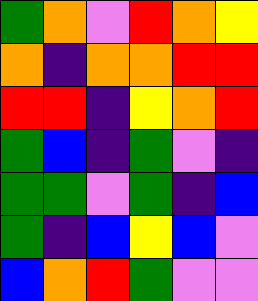[["green", "orange", "violet", "red", "orange", "yellow"], ["orange", "indigo", "orange", "orange", "red", "red"], ["red", "red", "indigo", "yellow", "orange", "red"], ["green", "blue", "indigo", "green", "violet", "indigo"], ["green", "green", "violet", "green", "indigo", "blue"], ["green", "indigo", "blue", "yellow", "blue", "violet"], ["blue", "orange", "red", "green", "violet", "violet"]]